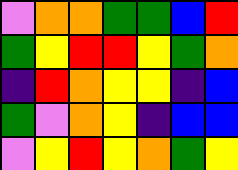[["violet", "orange", "orange", "green", "green", "blue", "red"], ["green", "yellow", "red", "red", "yellow", "green", "orange"], ["indigo", "red", "orange", "yellow", "yellow", "indigo", "blue"], ["green", "violet", "orange", "yellow", "indigo", "blue", "blue"], ["violet", "yellow", "red", "yellow", "orange", "green", "yellow"]]